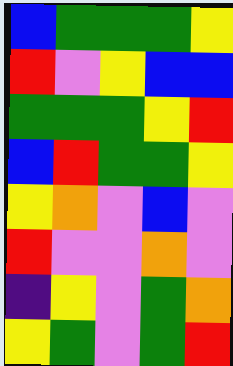[["blue", "green", "green", "green", "yellow"], ["red", "violet", "yellow", "blue", "blue"], ["green", "green", "green", "yellow", "red"], ["blue", "red", "green", "green", "yellow"], ["yellow", "orange", "violet", "blue", "violet"], ["red", "violet", "violet", "orange", "violet"], ["indigo", "yellow", "violet", "green", "orange"], ["yellow", "green", "violet", "green", "red"]]